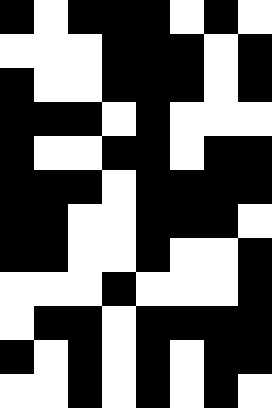[["black", "white", "black", "black", "black", "white", "black", "white"], ["white", "white", "white", "black", "black", "black", "white", "black"], ["black", "white", "white", "black", "black", "black", "white", "black"], ["black", "black", "black", "white", "black", "white", "white", "white"], ["black", "white", "white", "black", "black", "white", "black", "black"], ["black", "black", "black", "white", "black", "black", "black", "black"], ["black", "black", "white", "white", "black", "black", "black", "white"], ["black", "black", "white", "white", "black", "white", "white", "black"], ["white", "white", "white", "black", "white", "white", "white", "black"], ["white", "black", "black", "white", "black", "black", "black", "black"], ["black", "white", "black", "white", "black", "white", "black", "black"], ["white", "white", "black", "white", "black", "white", "black", "white"]]